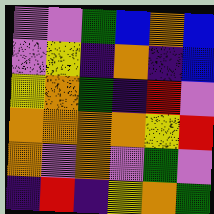[["violet", "violet", "green", "blue", "orange", "blue"], ["violet", "yellow", "indigo", "orange", "indigo", "blue"], ["yellow", "orange", "green", "indigo", "red", "violet"], ["orange", "orange", "orange", "orange", "yellow", "red"], ["orange", "violet", "orange", "violet", "green", "violet"], ["indigo", "red", "indigo", "yellow", "orange", "green"]]